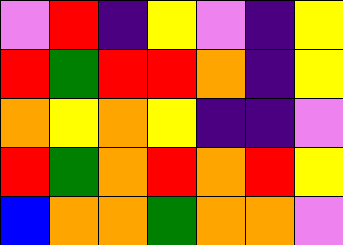[["violet", "red", "indigo", "yellow", "violet", "indigo", "yellow"], ["red", "green", "red", "red", "orange", "indigo", "yellow"], ["orange", "yellow", "orange", "yellow", "indigo", "indigo", "violet"], ["red", "green", "orange", "red", "orange", "red", "yellow"], ["blue", "orange", "orange", "green", "orange", "orange", "violet"]]